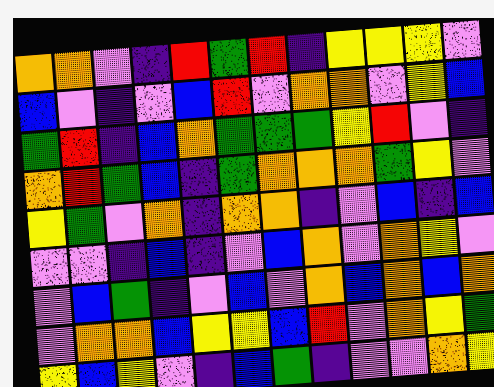[["orange", "orange", "violet", "indigo", "red", "green", "red", "indigo", "yellow", "yellow", "yellow", "violet"], ["blue", "violet", "indigo", "violet", "blue", "red", "violet", "orange", "orange", "violet", "yellow", "blue"], ["green", "red", "indigo", "blue", "orange", "green", "green", "green", "yellow", "red", "violet", "indigo"], ["orange", "red", "green", "blue", "indigo", "green", "orange", "orange", "orange", "green", "yellow", "violet"], ["yellow", "green", "violet", "orange", "indigo", "orange", "orange", "indigo", "violet", "blue", "indigo", "blue"], ["violet", "violet", "indigo", "blue", "indigo", "violet", "blue", "orange", "violet", "orange", "yellow", "violet"], ["violet", "blue", "green", "indigo", "violet", "blue", "violet", "orange", "blue", "orange", "blue", "orange"], ["violet", "orange", "orange", "blue", "yellow", "yellow", "blue", "red", "violet", "orange", "yellow", "green"], ["yellow", "blue", "yellow", "violet", "indigo", "blue", "green", "indigo", "violet", "violet", "orange", "yellow"]]